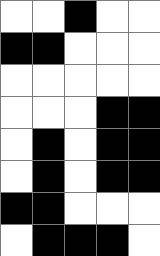[["white", "white", "black", "white", "white"], ["black", "black", "white", "white", "white"], ["white", "white", "white", "white", "white"], ["white", "white", "white", "black", "black"], ["white", "black", "white", "black", "black"], ["white", "black", "white", "black", "black"], ["black", "black", "white", "white", "white"], ["white", "black", "black", "black", "white"]]